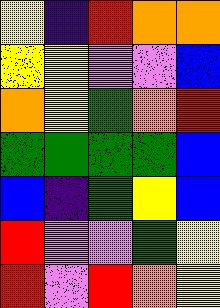[["yellow", "indigo", "red", "orange", "orange"], ["yellow", "yellow", "violet", "violet", "blue"], ["orange", "yellow", "green", "orange", "red"], ["green", "green", "green", "green", "blue"], ["blue", "indigo", "green", "yellow", "blue"], ["red", "violet", "violet", "green", "yellow"], ["red", "violet", "red", "orange", "yellow"]]